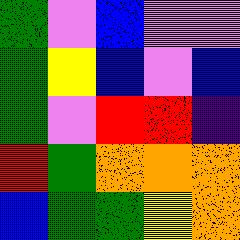[["green", "violet", "blue", "violet", "violet"], ["green", "yellow", "blue", "violet", "blue"], ["green", "violet", "red", "red", "indigo"], ["red", "green", "orange", "orange", "orange"], ["blue", "green", "green", "yellow", "orange"]]